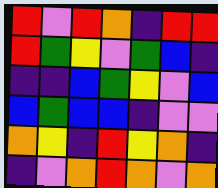[["red", "violet", "red", "orange", "indigo", "red", "red"], ["red", "green", "yellow", "violet", "green", "blue", "indigo"], ["indigo", "indigo", "blue", "green", "yellow", "violet", "blue"], ["blue", "green", "blue", "blue", "indigo", "violet", "violet"], ["orange", "yellow", "indigo", "red", "yellow", "orange", "indigo"], ["indigo", "violet", "orange", "red", "orange", "violet", "orange"]]